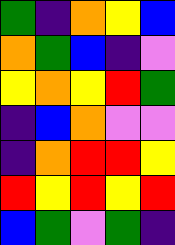[["green", "indigo", "orange", "yellow", "blue"], ["orange", "green", "blue", "indigo", "violet"], ["yellow", "orange", "yellow", "red", "green"], ["indigo", "blue", "orange", "violet", "violet"], ["indigo", "orange", "red", "red", "yellow"], ["red", "yellow", "red", "yellow", "red"], ["blue", "green", "violet", "green", "indigo"]]